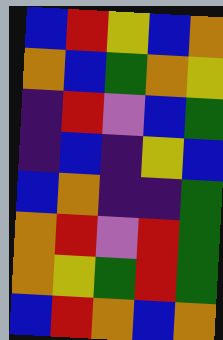[["blue", "red", "yellow", "blue", "orange"], ["orange", "blue", "green", "orange", "yellow"], ["indigo", "red", "violet", "blue", "green"], ["indigo", "blue", "indigo", "yellow", "blue"], ["blue", "orange", "indigo", "indigo", "green"], ["orange", "red", "violet", "red", "green"], ["orange", "yellow", "green", "red", "green"], ["blue", "red", "orange", "blue", "orange"]]